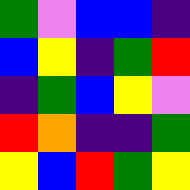[["green", "violet", "blue", "blue", "indigo"], ["blue", "yellow", "indigo", "green", "red"], ["indigo", "green", "blue", "yellow", "violet"], ["red", "orange", "indigo", "indigo", "green"], ["yellow", "blue", "red", "green", "yellow"]]